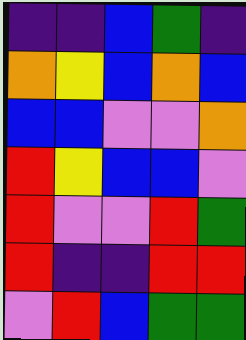[["indigo", "indigo", "blue", "green", "indigo"], ["orange", "yellow", "blue", "orange", "blue"], ["blue", "blue", "violet", "violet", "orange"], ["red", "yellow", "blue", "blue", "violet"], ["red", "violet", "violet", "red", "green"], ["red", "indigo", "indigo", "red", "red"], ["violet", "red", "blue", "green", "green"]]